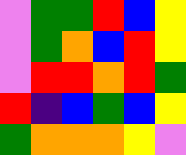[["violet", "green", "green", "red", "blue", "yellow"], ["violet", "green", "orange", "blue", "red", "yellow"], ["violet", "red", "red", "orange", "red", "green"], ["red", "indigo", "blue", "green", "blue", "yellow"], ["green", "orange", "orange", "orange", "yellow", "violet"]]